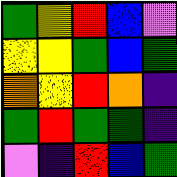[["green", "yellow", "red", "blue", "violet"], ["yellow", "yellow", "green", "blue", "green"], ["orange", "yellow", "red", "orange", "indigo"], ["green", "red", "green", "green", "indigo"], ["violet", "indigo", "red", "blue", "green"]]